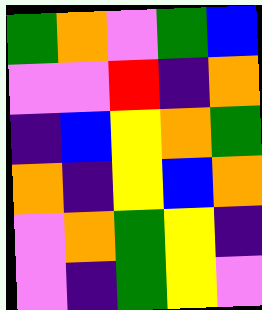[["green", "orange", "violet", "green", "blue"], ["violet", "violet", "red", "indigo", "orange"], ["indigo", "blue", "yellow", "orange", "green"], ["orange", "indigo", "yellow", "blue", "orange"], ["violet", "orange", "green", "yellow", "indigo"], ["violet", "indigo", "green", "yellow", "violet"]]